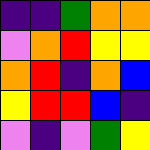[["indigo", "indigo", "green", "orange", "orange"], ["violet", "orange", "red", "yellow", "yellow"], ["orange", "red", "indigo", "orange", "blue"], ["yellow", "red", "red", "blue", "indigo"], ["violet", "indigo", "violet", "green", "yellow"]]